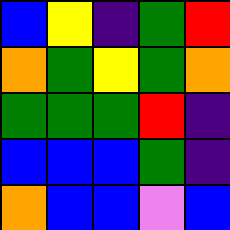[["blue", "yellow", "indigo", "green", "red"], ["orange", "green", "yellow", "green", "orange"], ["green", "green", "green", "red", "indigo"], ["blue", "blue", "blue", "green", "indigo"], ["orange", "blue", "blue", "violet", "blue"]]